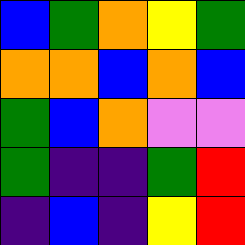[["blue", "green", "orange", "yellow", "green"], ["orange", "orange", "blue", "orange", "blue"], ["green", "blue", "orange", "violet", "violet"], ["green", "indigo", "indigo", "green", "red"], ["indigo", "blue", "indigo", "yellow", "red"]]